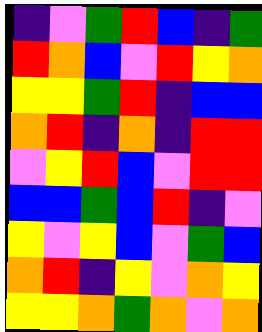[["indigo", "violet", "green", "red", "blue", "indigo", "green"], ["red", "orange", "blue", "violet", "red", "yellow", "orange"], ["yellow", "yellow", "green", "red", "indigo", "blue", "blue"], ["orange", "red", "indigo", "orange", "indigo", "red", "red"], ["violet", "yellow", "red", "blue", "violet", "red", "red"], ["blue", "blue", "green", "blue", "red", "indigo", "violet"], ["yellow", "violet", "yellow", "blue", "violet", "green", "blue"], ["orange", "red", "indigo", "yellow", "violet", "orange", "yellow"], ["yellow", "yellow", "orange", "green", "orange", "violet", "orange"]]